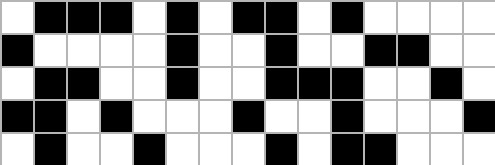[["white", "black", "black", "black", "white", "black", "white", "black", "black", "white", "black", "white", "white", "white", "white"], ["black", "white", "white", "white", "white", "black", "white", "white", "black", "white", "white", "black", "black", "white", "white"], ["white", "black", "black", "white", "white", "black", "white", "white", "black", "black", "black", "white", "white", "black", "white"], ["black", "black", "white", "black", "white", "white", "white", "black", "white", "white", "black", "white", "white", "white", "black"], ["white", "black", "white", "white", "black", "white", "white", "white", "black", "white", "black", "black", "white", "white", "white"]]